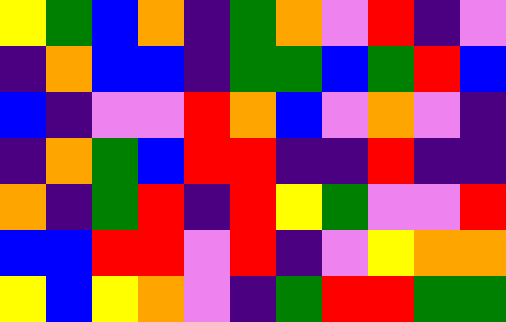[["yellow", "green", "blue", "orange", "indigo", "green", "orange", "violet", "red", "indigo", "violet"], ["indigo", "orange", "blue", "blue", "indigo", "green", "green", "blue", "green", "red", "blue"], ["blue", "indigo", "violet", "violet", "red", "orange", "blue", "violet", "orange", "violet", "indigo"], ["indigo", "orange", "green", "blue", "red", "red", "indigo", "indigo", "red", "indigo", "indigo"], ["orange", "indigo", "green", "red", "indigo", "red", "yellow", "green", "violet", "violet", "red"], ["blue", "blue", "red", "red", "violet", "red", "indigo", "violet", "yellow", "orange", "orange"], ["yellow", "blue", "yellow", "orange", "violet", "indigo", "green", "red", "red", "green", "green"]]